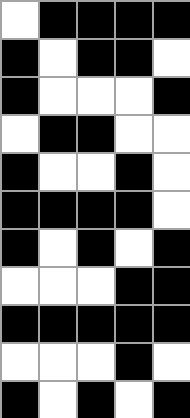[["white", "black", "black", "black", "black"], ["black", "white", "black", "black", "white"], ["black", "white", "white", "white", "black"], ["white", "black", "black", "white", "white"], ["black", "white", "white", "black", "white"], ["black", "black", "black", "black", "white"], ["black", "white", "black", "white", "black"], ["white", "white", "white", "black", "black"], ["black", "black", "black", "black", "black"], ["white", "white", "white", "black", "white"], ["black", "white", "black", "white", "black"]]